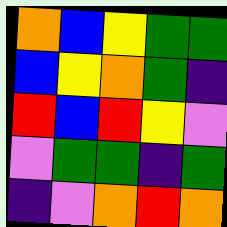[["orange", "blue", "yellow", "green", "green"], ["blue", "yellow", "orange", "green", "indigo"], ["red", "blue", "red", "yellow", "violet"], ["violet", "green", "green", "indigo", "green"], ["indigo", "violet", "orange", "red", "orange"]]